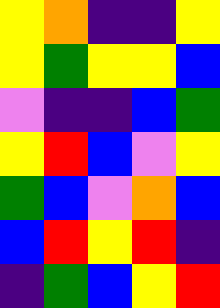[["yellow", "orange", "indigo", "indigo", "yellow"], ["yellow", "green", "yellow", "yellow", "blue"], ["violet", "indigo", "indigo", "blue", "green"], ["yellow", "red", "blue", "violet", "yellow"], ["green", "blue", "violet", "orange", "blue"], ["blue", "red", "yellow", "red", "indigo"], ["indigo", "green", "blue", "yellow", "red"]]